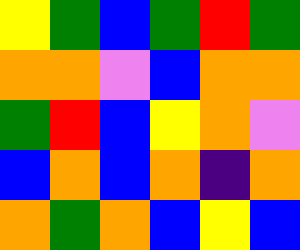[["yellow", "green", "blue", "green", "red", "green"], ["orange", "orange", "violet", "blue", "orange", "orange"], ["green", "red", "blue", "yellow", "orange", "violet"], ["blue", "orange", "blue", "orange", "indigo", "orange"], ["orange", "green", "orange", "blue", "yellow", "blue"]]